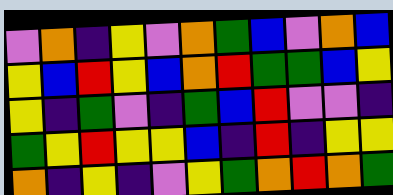[["violet", "orange", "indigo", "yellow", "violet", "orange", "green", "blue", "violet", "orange", "blue"], ["yellow", "blue", "red", "yellow", "blue", "orange", "red", "green", "green", "blue", "yellow"], ["yellow", "indigo", "green", "violet", "indigo", "green", "blue", "red", "violet", "violet", "indigo"], ["green", "yellow", "red", "yellow", "yellow", "blue", "indigo", "red", "indigo", "yellow", "yellow"], ["orange", "indigo", "yellow", "indigo", "violet", "yellow", "green", "orange", "red", "orange", "green"]]